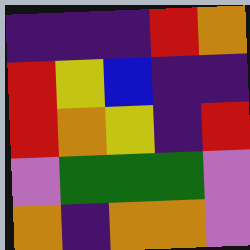[["indigo", "indigo", "indigo", "red", "orange"], ["red", "yellow", "blue", "indigo", "indigo"], ["red", "orange", "yellow", "indigo", "red"], ["violet", "green", "green", "green", "violet"], ["orange", "indigo", "orange", "orange", "violet"]]